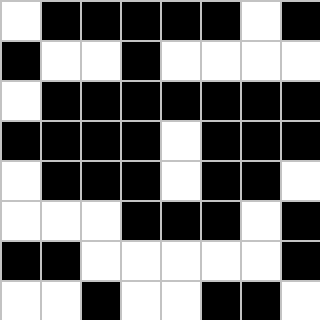[["white", "black", "black", "black", "black", "black", "white", "black"], ["black", "white", "white", "black", "white", "white", "white", "white"], ["white", "black", "black", "black", "black", "black", "black", "black"], ["black", "black", "black", "black", "white", "black", "black", "black"], ["white", "black", "black", "black", "white", "black", "black", "white"], ["white", "white", "white", "black", "black", "black", "white", "black"], ["black", "black", "white", "white", "white", "white", "white", "black"], ["white", "white", "black", "white", "white", "black", "black", "white"]]